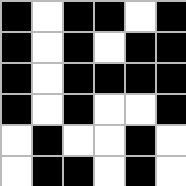[["black", "white", "black", "black", "white", "black"], ["black", "white", "black", "white", "black", "black"], ["black", "white", "black", "black", "black", "black"], ["black", "white", "black", "white", "white", "black"], ["white", "black", "white", "white", "black", "white"], ["white", "black", "black", "white", "black", "white"]]